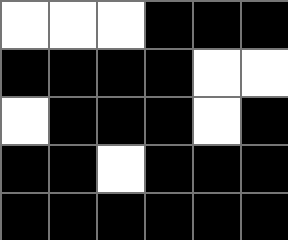[["white", "white", "white", "black", "black", "black"], ["black", "black", "black", "black", "white", "white"], ["white", "black", "black", "black", "white", "black"], ["black", "black", "white", "black", "black", "black"], ["black", "black", "black", "black", "black", "black"]]